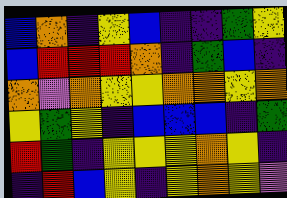[["blue", "orange", "indigo", "yellow", "blue", "indigo", "indigo", "green", "yellow"], ["blue", "red", "red", "red", "orange", "indigo", "green", "blue", "indigo"], ["orange", "violet", "orange", "yellow", "yellow", "orange", "orange", "yellow", "orange"], ["yellow", "green", "yellow", "indigo", "blue", "blue", "blue", "indigo", "green"], ["red", "green", "indigo", "yellow", "yellow", "yellow", "orange", "yellow", "indigo"], ["indigo", "red", "blue", "yellow", "indigo", "yellow", "orange", "yellow", "violet"]]